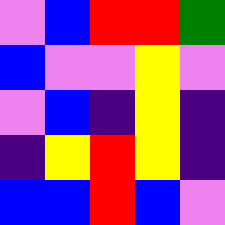[["violet", "blue", "red", "red", "green"], ["blue", "violet", "violet", "yellow", "violet"], ["violet", "blue", "indigo", "yellow", "indigo"], ["indigo", "yellow", "red", "yellow", "indigo"], ["blue", "blue", "red", "blue", "violet"]]